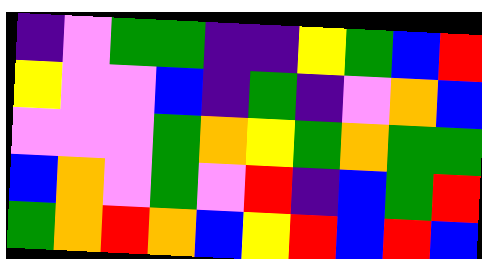[["indigo", "violet", "green", "green", "indigo", "indigo", "yellow", "green", "blue", "red"], ["yellow", "violet", "violet", "blue", "indigo", "green", "indigo", "violet", "orange", "blue"], ["violet", "violet", "violet", "green", "orange", "yellow", "green", "orange", "green", "green"], ["blue", "orange", "violet", "green", "violet", "red", "indigo", "blue", "green", "red"], ["green", "orange", "red", "orange", "blue", "yellow", "red", "blue", "red", "blue"]]